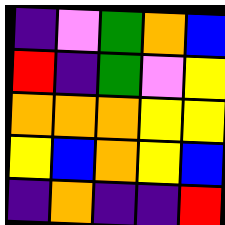[["indigo", "violet", "green", "orange", "blue"], ["red", "indigo", "green", "violet", "yellow"], ["orange", "orange", "orange", "yellow", "yellow"], ["yellow", "blue", "orange", "yellow", "blue"], ["indigo", "orange", "indigo", "indigo", "red"]]